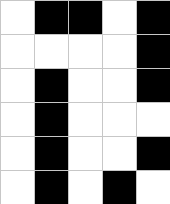[["white", "black", "black", "white", "black"], ["white", "white", "white", "white", "black"], ["white", "black", "white", "white", "black"], ["white", "black", "white", "white", "white"], ["white", "black", "white", "white", "black"], ["white", "black", "white", "black", "white"]]